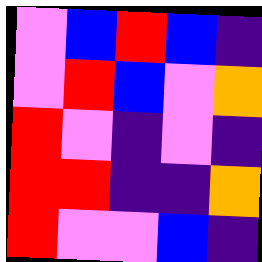[["violet", "blue", "red", "blue", "indigo"], ["violet", "red", "blue", "violet", "orange"], ["red", "violet", "indigo", "violet", "indigo"], ["red", "red", "indigo", "indigo", "orange"], ["red", "violet", "violet", "blue", "indigo"]]